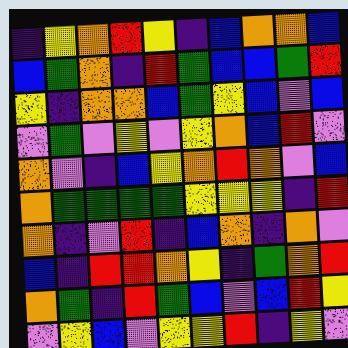[["indigo", "yellow", "orange", "red", "yellow", "indigo", "blue", "orange", "orange", "blue"], ["blue", "green", "orange", "indigo", "red", "green", "blue", "blue", "green", "red"], ["yellow", "indigo", "orange", "orange", "blue", "green", "yellow", "blue", "violet", "blue"], ["violet", "green", "violet", "yellow", "violet", "yellow", "orange", "blue", "red", "violet"], ["orange", "violet", "indigo", "blue", "yellow", "orange", "red", "orange", "violet", "blue"], ["orange", "green", "green", "green", "green", "yellow", "yellow", "yellow", "indigo", "red"], ["orange", "indigo", "violet", "red", "indigo", "blue", "orange", "indigo", "orange", "violet"], ["blue", "indigo", "red", "red", "orange", "yellow", "indigo", "green", "orange", "red"], ["orange", "green", "indigo", "red", "green", "blue", "violet", "blue", "red", "yellow"], ["violet", "yellow", "blue", "violet", "yellow", "yellow", "red", "indigo", "yellow", "violet"]]